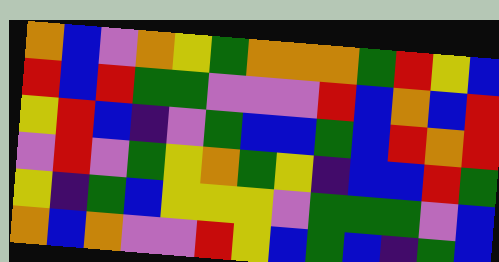[["orange", "blue", "violet", "orange", "yellow", "green", "orange", "orange", "orange", "green", "red", "yellow", "blue"], ["red", "blue", "red", "green", "green", "violet", "violet", "violet", "red", "blue", "orange", "blue", "red"], ["yellow", "red", "blue", "indigo", "violet", "green", "blue", "blue", "green", "blue", "red", "orange", "red"], ["violet", "red", "violet", "green", "yellow", "orange", "green", "yellow", "indigo", "blue", "blue", "red", "green"], ["yellow", "indigo", "green", "blue", "yellow", "yellow", "yellow", "violet", "green", "green", "green", "violet", "blue"], ["orange", "blue", "orange", "violet", "violet", "red", "yellow", "blue", "green", "blue", "indigo", "green", "blue"]]